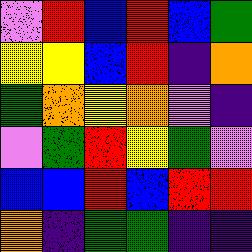[["violet", "red", "blue", "red", "blue", "green"], ["yellow", "yellow", "blue", "red", "indigo", "orange"], ["green", "orange", "yellow", "orange", "violet", "indigo"], ["violet", "green", "red", "yellow", "green", "violet"], ["blue", "blue", "red", "blue", "red", "red"], ["orange", "indigo", "green", "green", "indigo", "indigo"]]